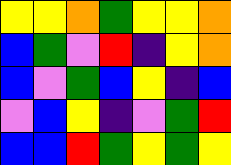[["yellow", "yellow", "orange", "green", "yellow", "yellow", "orange"], ["blue", "green", "violet", "red", "indigo", "yellow", "orange"], ["blue", "violet", "green", "blue", "yellow", "indigo", "blue"], ["violet", "blue", "yellow", "indigo", "violet", "green", "red"], ["blue", "blue", "red", "green", "yellow", "green", "yellow"]]